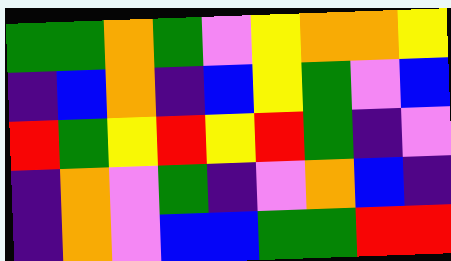[["green", "green", "orange", "green", "violet", "yellow", "orange", "orange", "yellow"], ["indigo", "blue", "orange", "indigo", "blue", "yellow", "green", "violet", "blue"], ["red", "green", "yellow", "red", "yellow", "red", "green", "indigo", "violet"], ["indigo", "orange", "violet", "green", "indigo", "violet", "orange", "blue", "indigo"], ["indigo", "orange", "violet", "blue", "blue", "green", "green", "red", "red"]]